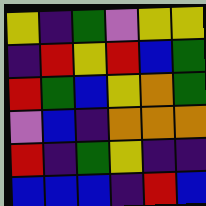[["yellow", "indigo", "green", "violet", "yellow", "yellow"], ["indigo", "red", "yellow", "red", "blue", "green"], ["red", "green", "blue", "yellow", "orange", "green"], ["violet", "blue", "indigo", "orange", "orange", "orange"], ["red", "indigo", "green", "yellow", "indigo", "indigo"], ["blue", "blue", "blue", "indigo", "red", "blue"]]